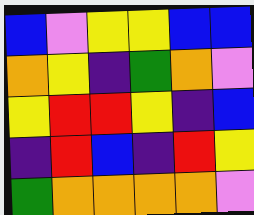[["blue", "violet", "yellow", "yellow", "blue", "blue"], ["orange", "yellow", "indigo", "green", "orange", "violet"], ["yellow", "red", "red", "yellow", "indigo", "blue"], ["indigo", "red", "blue", "indigo", "red", "yellow"], ["green", "orange", "orange", "orange", "orange", "violet"]]